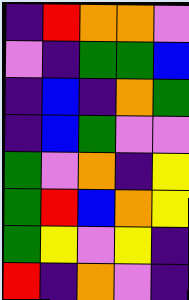[["indigo", "red", "orange", "orange", "violet"], ["violet", "indigo", "green", "green", "blue"], ["indigo", "blue", "indigo", "orange", "green"], ["indigo", "blue", "green", "violet", "violet"], ["green", "violet", "orange", "indigo", "yellow"], ["green", "red", "blue", "orange", "yellow"], ["green", "yellow", "violet", "yellow", "indigo"], ["red", "indigo", "orange", "violet", "indigo"]]